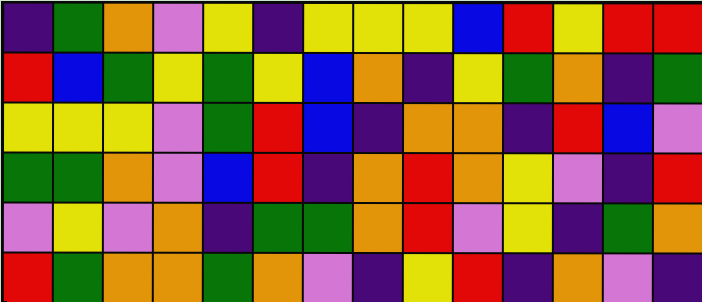[["indigo", "green", "orange", "violet", "yellow", "indigo", "yellow", "yellow", "yellow", "blue", "red", "yellow", "red", "red"], ["red", "blue", "green", "yellow", "green", "yellow", "blue", "orange", "indigo", "yellow", "green", "orange", "indigo", "green"], ["yellow", "yellow", "yellow", "violet", "green", "red", "blue", "indigo", "orange", "orange", "indigo", "red", "blue", "violet"], ["green", "green", "orange", "violet", "blue", "red", "indigo", "orange", "red", "orange", "yellow", "violet", "indigo", "red"], ["violet", "yellow", "violet", "orange", "indigo", "green", "green", "orange", "red", "violet", "yellow", "indigo", "green", "orange"], ["red", "green", "orange", "orange", "green", "orange", "violet", "indigo", "yellow", "red", "indigo", "orange", "violet", "indigo"]]